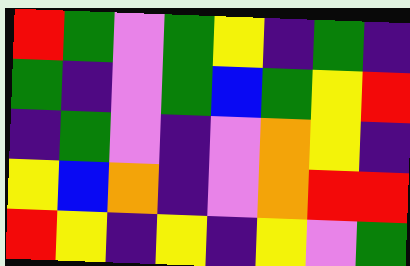[["red", "green", "violet", "green", "yellow", "indigo", "green", "indigo"], ["green", "indigo", "violet", "green", "blue", "green", "yellow", "red"], ["indigo", "green", "violet", "indigo", "violet", "orange", "yellow", "indigo"], ["yellow", "blue", "orange", "indigo", "violet", "orange", "red", "red"], ["red", "yellow", "indigo", "yellow", "indigo", "yellow", "violet", "green"]]